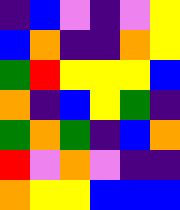[["indigo", "blue", "violet", "indigo", "violet", "yellow"], ["blue", "orange", "indigo", "indigo", "orange", "yellow"], ["green", "red", "yellow", "yellow", "yellow", "blue"], ["orange", "indigo", "blue", "yellow", "green", "indigo"], ["green", "orange", "green", "indigo", "blue", "orange"], ["red", "violet", "orange", "violet", "indigo", "indigo"], ["orange", "yellow", "yellow", "blue", "blue", "blue"]]